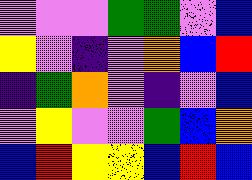[["violet", "violet", "violet", "green", "green", "violet", "blue"], ["yellow", "violet", "indigo", "violet", "orange", "blue", "red"], ["indigo", "green", "orange", "violet", "indigo", "violet", "blue"], ["violet", "yellow", "violet", "violet", "green", "blue", "orange"], ["blue", "red", "yellow", "yellow", "blue", "red", "blue"]]